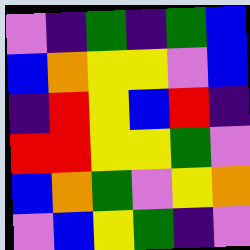[["violet", "indigo", "green", "indigo", "green", "blue"], ["blue", "orange", "yellow", "yellow", "violet", "blue"], ["indigo", "red", "yellow", "blue", "red", "indigo"], ["red", "red", "yellow", "yellow", "green", "violet"], ["blue", "orange", "green", "violet", "yellow", "orange"], ["violet", "blue", "yellow", "green", "indigo", "violet"]]